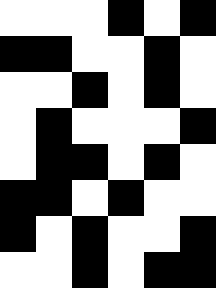[["white", "white", "white", "black", "white", "black"], ["black", "black", "white", "white", "black", "white"], ["white", "white", "black", "white", "black", "white"], ["white", "black", "white", "white", "white", "black"], ["white", "black", "black", "white", "black", "white"], ["black", "black", "white", "black", "white", "white"], ["black", "white", "black", "white", "white", "black"], ["white", "white", "black", "white", "black", "black"]]